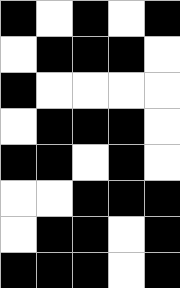[["black", "white", "black", "white", "black"], ["white", "black", "black", "black", "white"], ["black", "white", "white", "white", "white"], ["white", "black", "black", "black", "white"], ["black", "black", "white", "black", "white"], ["white", "white", "black", "black", "black"], ["white", "black", "black", "white", "black"], ["black", "black", "black", "white", "black"]]